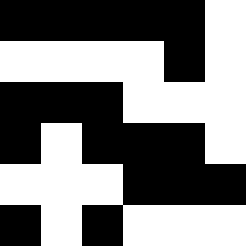[["black", "black", "black", "black", "black", "white"], ["white", "white", "white", "white", "black", "white"], ["black", "black", "black", "white", "white", "white"], ["black", "white", "black", "black", "black", "white"], ["white", "white", "white", "black", "black", "black"], ["black", "white", "black", "white", "white", "white"]]